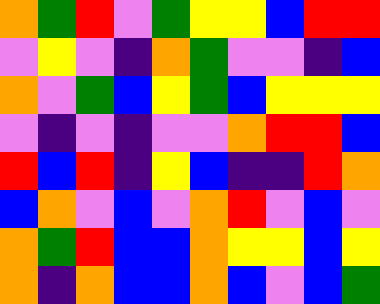[["orange", "green", "red", "violet", "green", "yellow", "yellow", "blue", "red", "red"], ["violet", "yellow", "violet", "indigo", "orange", "green", "violet", "violet", "indigo", "blue"], ["orange", "violet", "green", "blue", "yellow", "green", "blue", "yellow", "yellow", "yellow"], ["violet", "indigo", "violet", "indigo", "violet", "violet", "orange", "red", "red", "blue"], ["red", "blue", "red", "indigo", "yellow", "blue", "indigo", "indigo", "red", "orange"], ["blue", "orange", "violet", "blue", "violet", "orange", "red", "violet", "blue", "violet"], ["orange", "green", "red", "blue", "blue", "orange", "yellow", "yellow", "blue", "yellow"], ["orange", "indigo", "orange", "blue", "blue", "orange", "blue", "violet", "blue", "green"]]